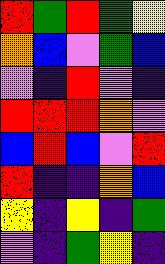[["red", "green", "red", "green", "yellow"], ["orange", "blue", "violet", "green", "blue"], ["violet", "indigo", "red", "violet", "indigo"], ["red", "red", "red", "orange", "violet"], ["blue", "red", "blue", "violet", "red"], ["red", "indigo", "indigo", "orange", "blue"], ["yellow", "indigo", "yellow", "indigo", "green"], ["violet", "indigo", "green", "yellow", "indigo"]]